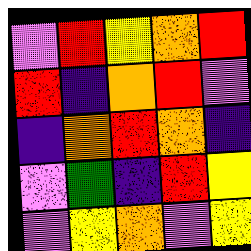[["violet", "red", "yellow", "orange", "red"], ["red", "indigo", "orange", "red", "violet"], ["indigo", "orange", "red", "orange", "indigo"], ["violet", "green", "indigo", "red", "yellow"], ["violet", "yellow", "orange", "violet", "yellow"]]